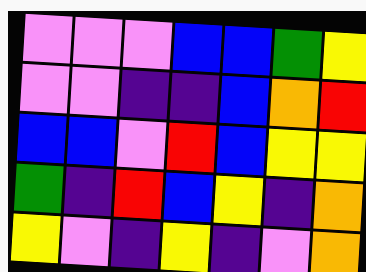[["violet", "violet", "violet", "blue", "blue", "green", "yellow"], ["violet", "violet", "indigo", "indigo", "blue", "orange", "red"], ["blue", "blue", "violet", "red", "blue", "yellow", "yellow"], ["green", "indigo", "red", "blue", "yellow", "indigo", "orange"], ["yellow", "violet", "indigo", "yellow", "indigo", "violet", "orange"]]